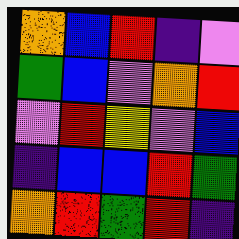[["orange", "blue", "red", "indigo", "violet"], ["green", "blue", "violet", "orange", "red"], ["violet", "red", "yellow", "violet", "blue"], ["indigo", "blue", "blue", "red", "green"], ["orange", "red", "green", "red", "indigo"]]